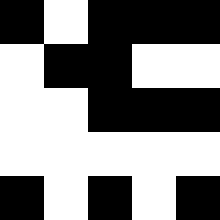[["black", "white", "black", "black", "black"], ["white", "black", "black", "white", "white"], ["white", "white", "black", "black", "black"], ["white", "white", "white", "white", "white"], ["black", "white", "black", "white", "black"]]